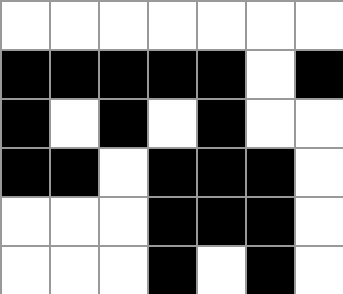[["white", "white", "white", "white", "white", "white", "white"], ["black", "black", "black", "black", "black", "white", "black"], ["black", "white", "black", "white", "black", "white", "white"], ["black", "black", "white", "black", "black", "black", "white"], ["white", "white", "white", "black", "black", "black", "white"], ["white", "white", "white", "black", "white", "black", "white"]]